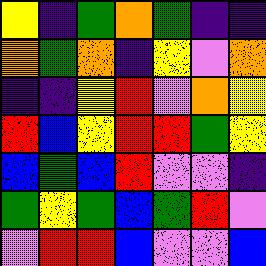[["yellow", "indigo", "green", "orange", "green", "indigo", "indigo"], ["orange", "green", "orange", "indigo", "yellow", "violet", "orange"], ["indigo", "indigo", "yellow", "red", "violet", "orange", "yellow"], ["red", "blue", "yellow", "red", "red", "green", "yellow"], ["blue", "green", "blue", "red", "violet", "violet", "indigo"], ["green", "yellow", "green", "blue", "green", "red", "violet"], ["violet", "red", "red", "blue", "violet", "violet", "blue"]]